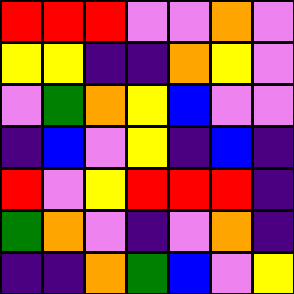[["red", "red", "red", "violet", "violet", "orange", "violet"], ["yellow", "yellow", "indigo", "indigo", "orange", "yellow", "violet"], ["violet", "green", "orange", "yellow", "blue", "violet", "violet"], ["indigo", "blue", "violet", "yellow", "indigo", "blue", "indigo"], ["red", "violet", "yellow", "red", "red", "red", "indigo"], ["green", "orange", "violet", "indigo", "violet", "orange", "indigo"], ["indigo", "indigo", "orange", "green", "blue", "violet", "yellow"]]